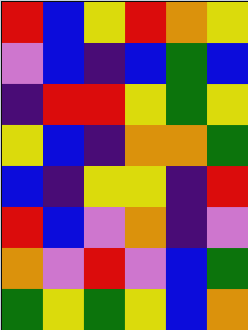[["red", "blue", "yellow", "red", "orange", "yellow"], ["violet", "blue", "indigo", "blue", "green", "blue"], ["indigo", "red", "red", "yellow", "green", "yellow"], ["yellow", "blue", "indigo", "orange", "orange", "green"], ["blue", "indigo", "yellow", "yellow", "indigo", "red"], ["red", "blue", "violet", "orange", "indigo", "violet"], ["orange", "violet", "red", "violet", "blue", "green"], ["green", "yellow", "green", "yellow", "blue", "orange"]]